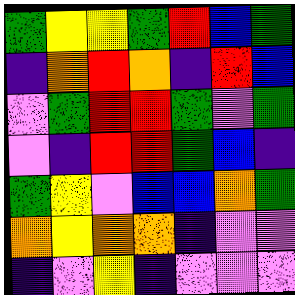[["green", "yellow", "yellow", "green", "red", "blue", "green"], ["indigo", "orange", "red", "orange", "indigo", "red", "blue"], ["violet", "green", "red", "red", "green", "violet", "green"], ["violet", "indigo", "red", "red", "green", "blue", "indigo"], ["green", "yellow", "violet", "blue", "blue", "orange", "green"], ["orange", "yellow", "orange", "orange", "indigo", "violet", "violet"], ["indigo", "violet", "yellow", "indigo", "violet", "violet", "violet"]]